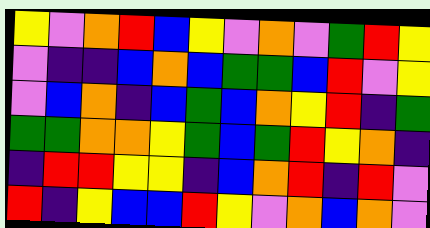[["yellow", "violet", "orange", "red", "blue", "yellow", "violet", "orange", "violet", "green", "red", "yellow"], ["violet", "indigo", "indigo", "blue", "orange", "blue", "green", "green", "blue", "red", "violet", "yellow"], ["violet", "blue", "orange", "indigo", "blue", "green", "blue", "orange", "yellow", "red", "indigo", "green"], ["green", "green", "orange", "orange", "yellow", "green", "blue", "green", "red", "yellow", "orange", "indigo"], ["indigo", "red", "red", "yellow", "yellow", "indigo", "blue", "orange", "red", "indigo", "red", "violet"], ["red", "indigo", "yellow", "blue", "blue", "red", "yellow", "violet", "orange", "blue", "orange", "violet"]]